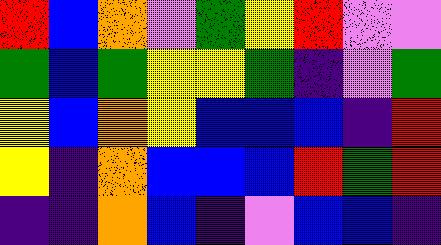[["red", "blue", "orange", "violet", "green", "yellow", "red", "violet", "violet"], ["green", "blue", "green", "yellow", "yellow", "green", "indigo", "violet", "green"], ["yellow", "blue", "orange", "yellow", "blue", "blue", "blue", "indigo", "red"], ["yellow", "indigo", "orange", "blue", "blue", "blue", "red", "green", "red"], ["indigo", "indigo", "orange", "blue", "indigo", "violet", "blue", "blue", "indigo"]]